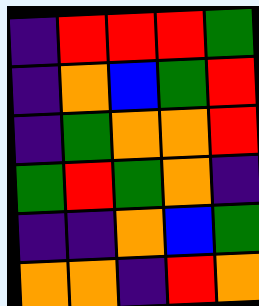[["indigo", "red", "red", "red", "green"], ["indigo", "orange", "blue", "green", "red"], ["indigo", "green", "orange", "orange", "red"], ["green", "red", "green", "orange", "indigo"], ["indigo", "indigo", "orange", "blue", "green"], ["orange", "orange", "indigo", "red", "orange"]]